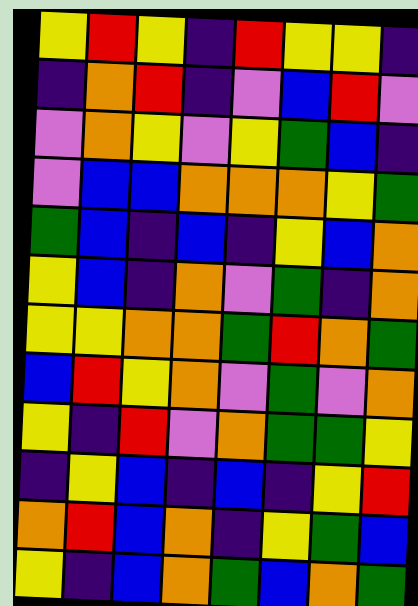[["yellow", "red", "yellow", "indigo", "red", "yellow", "yellow", "indigo"], ["indigo", "orange", "red", "indigo", "violet", "blue", "red", "violet"], ["violet", "orange", "yellow", "violet", "yellow", "green", "blue", "indigo"], ["violet", "blue", "blue", "orange", "orange", "orange", "yellow", "green"], ["green", "blue", "indigo", "blue", "indigo", "yellow", "blue", "orange"], ["yellow", "blue", "indigo", "orange", "violet", "green", "indigo", "orange"], ["yellow", "yellow", "orange", "orange", "green", "red", "orange", "green"], ["blue", "red", "yellow", "orange", "violet", "green", "violet", "orange"], ["yellow", "indigo", "red", "violet", "orange", "green", "green", "yellow"], ["indigo", "yellow", "blue", "indigo", "blue", "indigo", "yellow", "red"], ["orange", "red", "blue", "orange", "indigo", "yellow", "green", "blue"], ["yellow", "indigo", "blue", "orange", "green", "blue", "orange", "green"]]